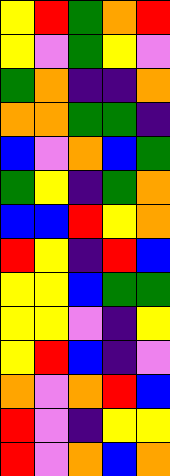[["yellow", "red", "green", "orange", "red"], ["yellow", "violet", "green", "yellow", "violet"], ["green", "orange", "indigo", "indigo", "orange"], ["orange", "orange", "green", "green", "indigo"], ["blue", "violet", "orange", "blue", "green"], ["green", "yellow", "indigo", "green", "orange"], ["blue", "blue", "red", "yellow", "orange"], ["red", "yellow", "indigo", "red", "blue"], ["yellow", "yellow", "blue", "green", "green"], ["yellow", "yellow", "violet", "indigo", "yellow"], ["yellow", "red", "blue", "indigo", "violet"], ["orange", "violet", "orange", "red", "blue"], ["red", "violet", "indigo", "yellow", "yellow"], ["red", "violet", "orange", "blue", "orange"]]